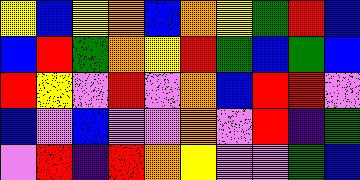[["yellow", "blue", "yellow", "orange", "blue", "orange", "yellow", "green", "red", "blue"], ["blue", "red", "green", "orange", "yellow", "red", "green", "blue", "green", "blue"], ["red", "yellow", "violet", "red", "violet", "orange", "blue", "red", "red", "violet"], ["blue", "violet", "blue", "violet", "violet", "orange", "violet", "red", "indigo", "green"], ["violet", "red", "indigo", "red", "orange", "yellow", "violet", "violet", "green", "blue"]]